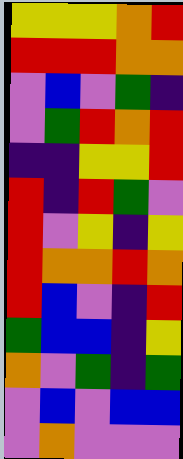[["yellow", "yellow", "yellow", "orange", "red"], ["red", "red", "red", "orange", "orange"], ["violet", "blue", "violet", "green", "indigo"], ["violet", "green", "red", "orange", "red"], ["indigo", "indigo", "yellow", "yellow", "red"], ["red", "indigo", "red", "green", "violet"], ["red", "violet", "yellow", "indigo", "yellow"], ["red", "orange", "orange", "red", "orange"], ["red", "blue", "violet", "indigo", "red"], ["green", "blue", "blue", "indigo", "yellow"], ["orange", "violet", "green", "indigo", "green"], ["violet", "blue", "violet", "blue", "blue"], ["violet", "orange", "violet", "violet", "violet"]]